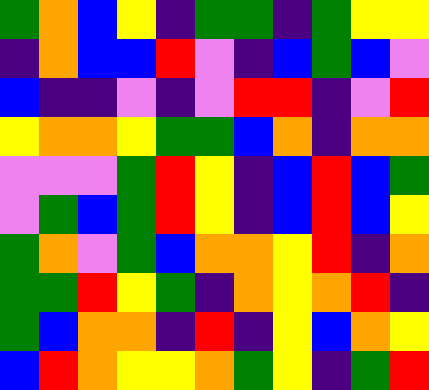[["green", "orange", "blue", "yellow", "indigo", "green", "green", "indigo", "green", "yellow", "yellow"], ["indigo", "orange", "blue", "blue", "red", "violet", "indigo", "blue", "green", "blue", "violet"], ["blue", "indigo", "indigo", "violet", "indigo", "violet", "red", "red", "indigo", "violet", "red"], ["yellow", "orange", "orange", "yellow", "green", "green", "blue", "orange", "indigo", "orange", "orange"], ["violet", "violet", "violet", "green", "red", "yellow", "indigo", "blue", "red", "blue", "green"], ["violet", "green", "blue", "green", "red", "yellow", "indigo", "blue", "red", "blue", "yellow"], ["green", "orange", "violet", "green", "blue", "orange", "orange", "yellow", "red", "indigo", "orange"], ["green", "green", "red", "yellow", "green", "indigo", "orange", "yellow", "orange", "red", "indigo"], ["green", "blue", "orange", "orange", "indigo", "red", "indigo", "yellow", "blue", "orange", "yellow"], ["blue", "red", "orange", "yellow", "yellow", "orange", "green", "yellow", "indigo", "green", "red"]]